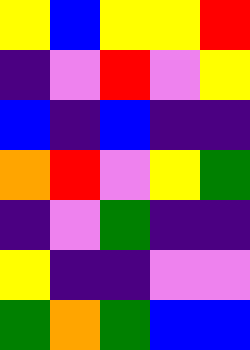[["yellow", "blue", "yellow", "yellow", "red"], ["indigo", "violet", "red", "violet", "yellow"], ["blue", "indigo", "blue", "indigo", "indigo"], ["orange", "red", "violet", "yellow", "green"], ["indigo", "violet", "green", "indigo", "indigo"], ["yellow", "indigo", "indigo", "violet", "violet"], ["green", "orange", "green", "blue", "blue"]]